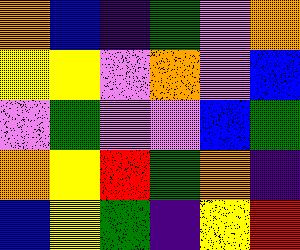[["orange", "blue", "indigo", "green", "violet", "orange"], ["yellow", "yellow", "violet", "orange", "violet", "blue"], ["violet", "green", "violet", "violet", "blue", "green"], ["orange", "yellow", "red", "green", "orange", "indigo"], ["blue", "yellow", "green", "indigo", "yellow", "red"]]